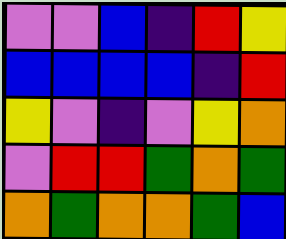[["violet", "violet", "blue", "indigo", "red", "yellow"], ["blue", "blue", "blue", "blue", "indigo", "red"], ["yellow", "violet", "indigo", "violet", "yellow", "orange"], ["violet", "red", "red", "green", "orange", "green"], ["orange", "green", "orange", "orange", "green", "blue"]]